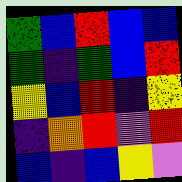[["green", "blue", "red", "blue", "blue"], ["green", "indigo", "green", "blue", "red"], ["yellow", "blue", "red", "indigo", "yellow"], ["indigo", "orange", "red", "violet", "red"], ["blue", "indigo", "blue", "yellow", "violet"]]